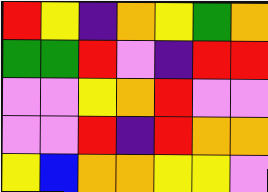[["red", "yellow", "indigo", "orange", "yellow", "green", "orange"], ["green", "green", "red", "violet", "indigo", "red", "red"], ["violet", "violet", "yellow", "orange", "red", "violet", "violet"], ["violet", "violet", "red", "indigo", "red", "orange", "orange"], ["yellow", "blue", "orange", "orange", "yellow", "yellow", "violet"]]